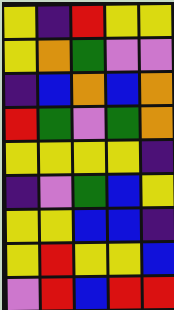[["yellow", "indigo", "red", "yellow", "yellow"], ["yellow", "orange", "green", "violet", "violet"], ["indigo", "blue", "orange", "blue", "orange"], ["red", "green", "violet", "green", "orange"], ["yellow", "yellow", "yellow", "yellow", "indigo"], ["indigo", "violet", "green", "blue", "yellow"], ["yellow", "yellow", "blue", "blue", "indigo"], ["yellow", "red", "yellow", "yellow", "blue"], ["violet", "red", "blue", "red", "red"]]